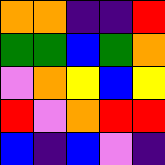[["orange", "orange", "indigo", "indigo", "red"], ["green", "green", "blue", "green", "orange"], ["violet", "orange", "yellow", "blue", "yellow"], ["red", "violet", "orange", "red", "red"], ["blue", "indigo", "blue", "violet", "indigo"]]